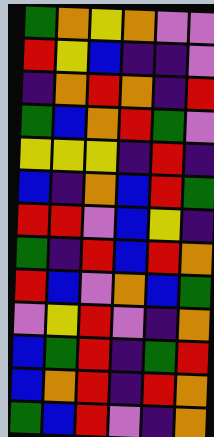[["green", "orange", "yellow", "orange", "violet", "violet"], ["red", "yellow", "blue", "indigo", "indigo", "violet"], ["indigo", "orange", "red", "orange", "indigo", "red"], ["green", "blue", "orange", "red", "green", "violet"], ["yellow", "yellow", "yellow", "indigo", "red", "indigo"], ["blue", "indigo", "orange", "blue", "red", "green"], ["red", "red", "violet", "blue", "yellow", "indigo"], ["green", "indigo", "red", "blue", "red", "orange"], ["red", "blue", "violet", "orange", "blue", "green"], ["violet", "yellow", "red", "violet", "indigo", "orange"], ["blue", "green", "red", "indigo", "green", "red"], ["blue", "orange", "red", "indigo", "red", "orange"], ["green", "blue", "red", "violet", "indigo", "orange"]]